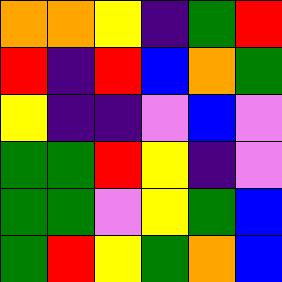[["orange", "orange", "yellow", "indigo", "green", "red"], ["red", "indigo", "red", "blue", "orange", "green"], ["yellow", "indigo", "indigo", "violet", "blue", "violet"], ["green", "green", "red", "yellow", "indigo", "violet"], ["green", "green", "violet", "yellow", "green", "blue"], ["green", "red", "yellow", "green", "orange", "blue"]]